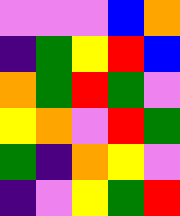[["violet", "violet", "violet", "blue", "orange"], ["indigo", "green", "yellow", "red", "blue"], ["orange", "green", "red", "green", "violet"], ["yellow", "orange", "violet", "red", "green"], ["green", "indigo", "orange", "yellow", "violet"], ["indigo", "violet", "yellow", "green", "red"]]